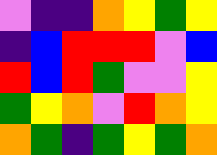[["violet", "indigo", "indigo", "orange", "yellow", "green", "yellow"], ["indigo", "blue", "red", "red", "red", "violet", "blue"], ["red", "blue", "red", "green", "violet", "violet", "yellow"], ["green", "yellow", "orange", "violet", "red", "orange", "yellow"], ["orange", "green", "indigo", "green", "yellow", "green", "orange"]]